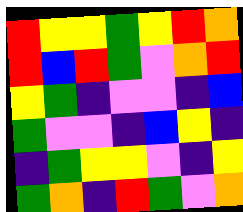[["red", "yellow", "yellow", "green", "yellow", "red", "orange"], ["red", "blue", "red", "green", "violet", "orange", "red"], ["yellow", "green", "indigo", "violet", "violet", "indigo", "blue"], ["green", "violet", "violet", "indigo", "blue", "yellow", "indigo"], ["indigo", "green", "yellow", "yellow", "violet", "indigo", "yellow"], ["green", "orange", "indigo", "red", "green", "violet", "orange"]]